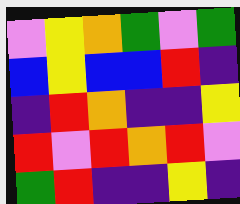[["violet", "yellow", "orange", "green", "violet", "green"], ["blue", "yellow", "blue", "blue", "red", "indigo"], ["indigo", "red", "orange", "indigo", "indigo", "yellow"], ["red", "violet", "red", "orange", "red", "violet"], ["green", "red", "indigo", "indigo", "yellow", "indigo"]]